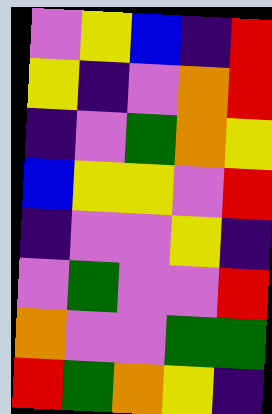[["violet", "yellow", "blue", "indigo", "red"], ["yellow", "indigo", "violet", "orange", "red"], ["indigo", "violet", "green", "orange", "yellow"], ["blue", "yellow", "yellow", "violet", "red"], ["indigo", "violet", "violet", "yellow", "indigo"], ["violet", "green", "violet", "violet", "red"], ["orange", "violet", "violet", "green", "green"], ["red", "green", "orange", "yellow", "indigo"]]